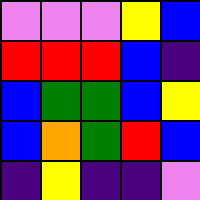[["violet", "violet", "violet", "yellow", "blue"], ["red", "red", "red", "blue", "indigo"], ["blue", "green", "green", "blue", "yellow"], ["blue", "orange", "green", "red", "blue"], ["indigo", "yellow", "indigo", "indigo", "violet"]]